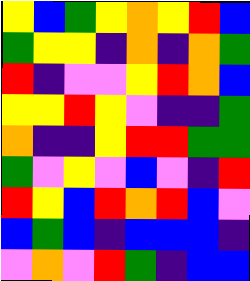[["yellow", "blue", "green", "yellow", "orange", "yellow", "red", "blue"], ["green", "yellow", "yellow", "indigo", "orange", "indigo", "orange", "green"], ["red", "indigo", "violet", "violet", "yellow", "red", "orange", "blue"], ["yellow", "yellow", "red", "yellow", "violet", "indigo", "indigo", "green"], ["orange", "indigo", "indigo", "yellow", "red", "red", "green", "green"], ["green", "violet", "yellow", "violet", "blue", "violet", "indigo", "red"], ["red", "yellow", "blue", "red", "orange", "red", "blue", "violet"], ["blue", "green", "blue", "indigo", "blue", "blue", "blue", "indigo"], ["violet", "orange", "violet", "red", "green", "indigo", "blue", "blue"]]